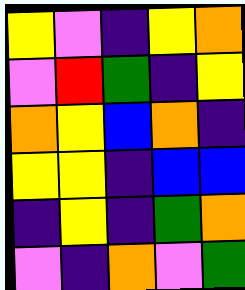[["yellow", "violet", "indigo", "yellow", "orange"], ["violet", "red", "green", "indigo", "yellow"], ["orange", "yellow", "blue", "orange", "indigo"], ["yellow", "yellow", "indigo", "blue", "blue"], ["indigo", "yellow", "indigo", "green", "orange"], ["violet", "indigo", "orange", "violet", "green"]]